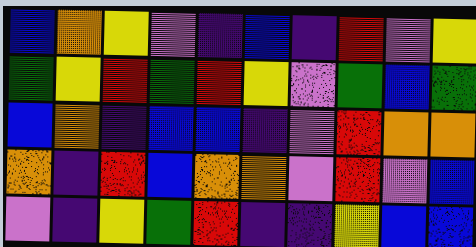[["blue", "orange", "yellow", "violet", "indigo", "blue", "indigo", "red", "violet", "yellow"], ["green", "yellow", "red", "green", "red", "yellow", "violet", "green", "blue", "green"], ["blue", "orange", "indigo", "blue", "blue", "indigo", "violet", "red", "orange", "orange"], ["orange", "indigo", "red", "blue", "orange", "orange", "violet", "red", "violet", "blue"], ["violet", "indigo", "yellow", "green", "red", "indigo", "indigo", "yellow", "blue", "blue"]]